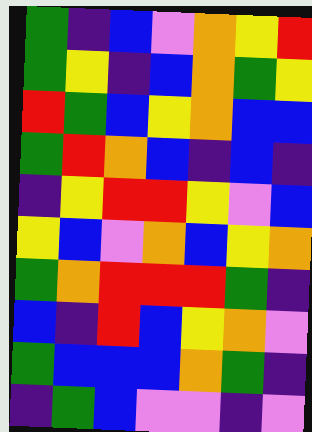[["green", "indigo", "blue", "violet", "orange", "yellow", "red"], ["green", "yellow", "indigo", "blue", "orange", "green", "yellow"], ["red", "green", "blue", "yellow", "orange", "blue", "blue"], ["green", "red", "orange", "blue", "indigo", "blue", "indigo"], ["indigo", "yellow", "red", "red", "yellow", "violet", "blue"], ["yellow", "blue", "violet", "orange", "blue", "yellow", "orange"], ["green", "orange", "red", "red", "red", "green", "indigo"], ["blue", "indigo", "red", "blue", "yellow", "orange", "violet"], ["green", "blue", "blue", "blue", "orange", "green", "indigo"], ["indigo", "green", "blue", "violet", "violet", "indigo", "violet"]]